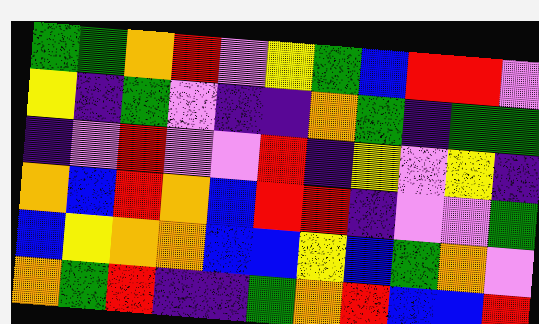[["green", "green", "orange", "red", "violet", "yellow", "green", "blue", "red", "red", "violet"], ["yellow", "indigo", "green", "violet", "indigo", "indigo", "orange", "green", "indigo", "green", "green"], ["indigo", "violet", "red", "violet", "violet", "red", "indigo", "yellow", "violet", "yellow", "indigo"], ["orange", "blue", "red", "orange", "blue", "red", "red", "indigo", "violet", "violet", "green"], ["blue", "yellow", "orange", "orange", "blue", "blue", "yellow", "blue", "green", "orange", "violet"], ["orange", "green", "red", "indigo", "indigo", "green", "orange", "red", "blue", "blue", "red"]]